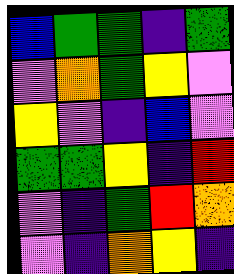[["blue", "green", "green", "indigo", "green"], ["violet", "orange", "green", "yellow", "violet"], ["yellow", "violet", "indigo", "blue", "violet"], ["green", "green", "yellow", "indigo", "red"], ["violet", "indigo", "green", "red", "orange"], ["violet", "indigo", "orange", "yellow", "indigo"]]